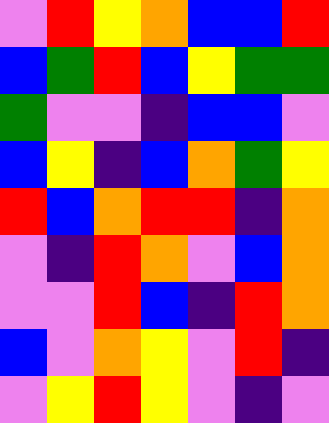[["violet", "red", "yellow", "orange", "blue", "blue", "red"], ["blue", "green", "red", "blue", "yellow", "green", "green"], ["green", "violet", "violet", "indigo", "blue", "blue", "violet"], ["blue", "yellow", "indigo", "blue", "orange", "green", "yellow"], ["red", "blue", "orange", "red", "red", "indigo", "orange"], ["violet", "indigo", "red", "orange", "violet", "blue", "orange"], ["violet", "violet", "red", "blue", "indigo", "red", "orange"], ["blue", "violet", "orange", "yellow", "violet", "red", "indigo"], ["violet", "yellow", "red", "yellow", "violet", "indigo", "violet"]]